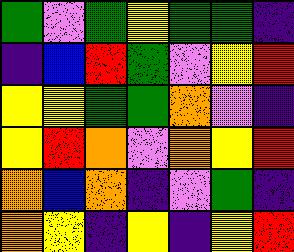[["green", "violet", "green", "yellow", "green", "green", "indigo"], ["indigo", "blue", "red", "green", "violet", "yellow", "red"], ["yellow", "yellow", "green", "green", "orange", "violet", "indigo"], ["yellow", "red", "orange", "violet", "orange", "yellow", "red"], ["orange", "blue", "orange", "indigo", "violet", "green", "indigo"], ["orange", "yellow", "indigo", "yellow", "indigo", "yellow", "red"]]